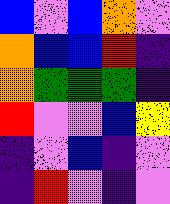[["blue", "violet", "blue", "orange", "violet"], ["orange", "blue", "blue", "red", "indigo"], ["orange", "green", "green", "green", "indigo"], ["red", "violet", "violet", "blue", "yellow"], ["indigo", "violet", "blue", "indigo", "violet"], ["indigo", "red", "violet", "indigo", "violet"]]